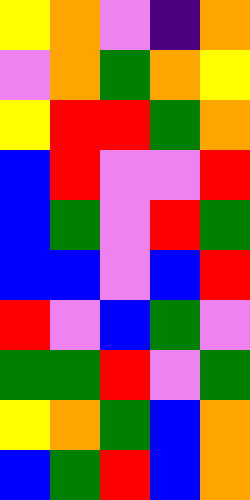[["yellow", "orange", "violet", "indigo", "orange"], ["violet", "orange", "green", "orange", "yellow"], ["yellow", "red", "red", "green", "orange"], ["blue", "red", "violet", "violet", "red"], ["blue", "green", "violet", "red", "green"], ["blue", "blue", "violet", "blue", "red"], ["red", "violet", "blue", "green", "violet"], ["green", "green", "red", "violet", "green"], ["yellow", "orange", "green", "blue", "orange"], ["blue", "green", "red", "blue", "orange"]]